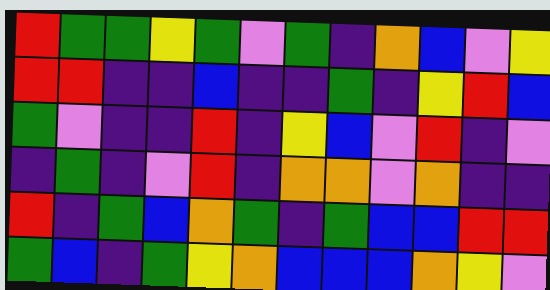[["red", "green", "green", "yellow", "green", "violet", "green", "indigo", "orange", "blue", "violet", "yellow"], ["red", "red", "indigo", "indigo", "blue", "indigo", "indigo", "green", "indigo", "yellow", "red", "blue"], ["green", "violet", "indigo", "indigo", "red", "indigo", "yellow", "blue", "violet", "red", "indigo", "violet"], ["indigo", "green", "indigo", "violet", "red", "indigo", "orange", "orange", "violet", "orange", "indigo", "indigo"], ["red", "indigo", "green", "blue", "orange", "green", "indigo", "green", "blue", "blue", "red", "red"], ["green", "blue", "indigo", "green", "yellow", "orange", "blue", "blue", "blue", "orange", "yellow", "violet"]]